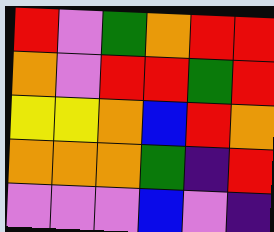[["red", "violet", "green", "orange", "red", "red"], ["orange", "violet", "red", "red", "green", "red"], ["yellow", "yellow", "orange", "blue", "red", "orange"], ["orange", "orange", "orange", "green", "indigo", "red"], ["violet", "violet", "violet", "blue", "violet", "indigo"]]